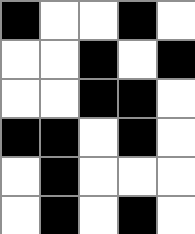[["black", "white", "white", "black", "white"], ["white", "white", "black", "white", "black"], ["white", "white", "black", "black", "white"], ["black", "black", "white", "black", "white"], ["white", "black", "white", "white", "white"], ["white", "black", "white", "black", "white"]]